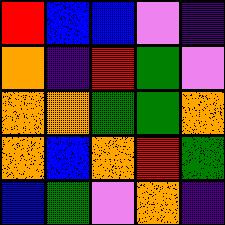[["red", "blue", "blue", "violet", "indigo"], ["orange", "indigo", "red", "green", "violet"], ["orange", "orange", "green", "green", "orange"], ["orange", "blue", "orange", "red", "green"], ["blue", "green", "violet", "orange", "indigo"]]